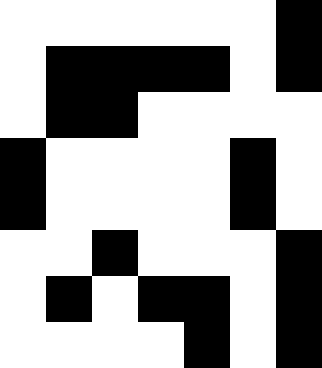[["white", "white", "white", "white", "white", "white", "black"], ["white", "black", "black", "black", "black", "white", "black"], ["white", "black", "black", "white", "white", "white", "white"], ["black", "white", "white", "white", "white", "black", "white"], ["black", "white", "white", "white", "white", "black", "white"], ["white", "white", "black", "white", "white", "white", "black"], ["white", "black", "white", "black", "black", "white", "black"], ["white", "white", "white", "white", "black", "white", "black"]]